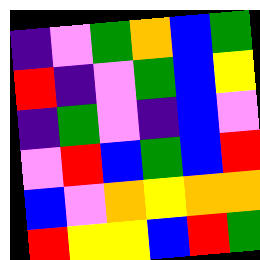[["indigo", "violet", "green", "orange", "blue", "green"], ["red", "indigo", "violet", "green", "blue", "yellow"], ["indigo", "green", "violet", "indigo", "blue", "violet"], ["violet", "red", "blue", "green", "blue", "red"], ["blue", "violet", "orange", "yellow", "orange", "orange"], ["red", "yellow", "yellow", "blue", "red", "green"]]